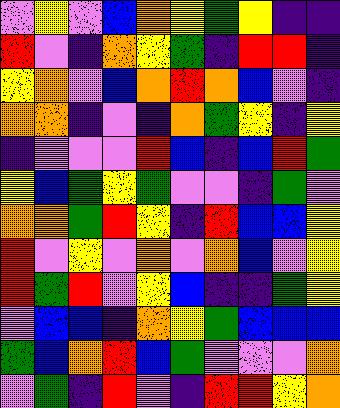[["violet", "yellow", "violet", "blue", "orange", "yellow", "green", "yellow", "indigo", "indigo"], ["red", "violet", "indigo", "orange", "yellow", "green", "indigo", "red", "red", "indigo"], ["yellow", "orange", "violet", "blue", "orange", "red", "orange", "blue", "violet", "indigo"], ["orange", "orange", "indigo", "violet", "indigo", "orange", "green", "yellow", "indigo", "yellow"], ["indigo", "violet", "violet", "violet", "red", "blue", "indigo", "blue", "red", "green"], ["yellow", "blue", "green", "yellow", "green", "violet", "violet", "indigo", "green", "violet"], ["orange", "orange", "green", "red", "yellow", "indigo", "red", "blue", "blue", "yellow"], ["red", "violet", "yellow", "violet", "orange", "violet", "orange", "blue", "violet", "yellow"], ["red", "green", "red", "violet", "yellow", "blue", "indigo", "indigo", "green", "yellow"], ["violet", "blue", "blue", "indigo", "orange", "yellow", "green", "blue", "blue", "blue"], ["green", "blue", "orange", "red", "blue", "green", "violet", "violet", "violet", "orange"], ["violet", "green", "indigo", "red", "violet", "indigo", "red", "red", "yellow", "orange"]]